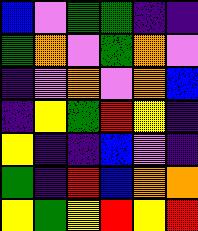[["blue", "violet", "green", "green", "indigo", "indigo"], ["green", "orange", "violet", "green", "orange", "violet"], ["indigo", "violet", "orange", "violet", "orange", "blue"], ["indigo", "yellow", "green", "red", "yellow", "indigo"], ["yellow", "indigo", "indigo", "blue", "violet", "indigo"], ["green", "indigo", "red", "blue", "orange", "orange"], ["yellow", "green", "yellow", "red", "yellow", "red"]]